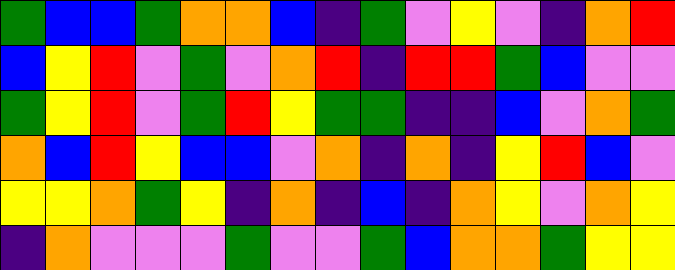[["green", "blue", "blue", "green", "orange", "orange", "blue", "indigo", "green", "violet", "yellow", "violet", "indigo", "orange", "red"], ["blue", "yellow", "red", "violet", "green", "violet", "orange", "red", "indigo", "red", "red", "green", "blue", "violet", "violet"], ["green", "yellow", "red", "violet", "green", "red", "yellow", "green", "green", "indigo", "indigo", "blue", "violet", "orange", "green"], ["orange", "blue", "red", "yellow", "blue", "blue", "violet", "orange", "indigo", "orange", "indigo", "yellow", "red", "blue", "violet"], ["yellow", "yellow", "orange", "green", "yellow", "indigo", "orange", "indigo", "blue", "indigo", "orange", "yellow", "violet", "orange", "yellow"], ["indigo", "orange", "violet", "violet", "violet", "green", "violet", "violet", "green", "blue", "orange", "orange", "green", "yellow", "yellow"]]